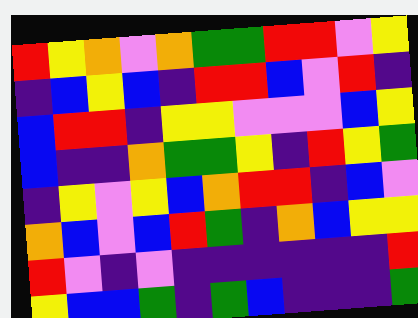[["red", "yellow", "orange", "violet", "orange", "green", "green", "red", "red", "violet", "yellow"], ["indigo", "blue", "yellow", "blue", "indigo", "red", "red", "blue", "violet", "red", "indigo"], ["blue", "red", "red", "indigo", "yellow", "yellow", "violet", "violet", "violet", "blue", "yellow"], ["blue", "indigo", "indigo", "orange", "green", "green", "yellow", "indigo", "red", "yellow", "green"], ["indigo", "yellow", "violet", "yellow", "blue", "orange", "red", "red", "indigo", "blue", "violet"], ["orange", "blue", "violet", "blue", "red", "green", "indigo", "orange", "blue", "yellow", "yellow"], ["red", "violet", "indigo", "violet", "indigo", "indigo", "indigo", "indigo", "indigo", "indigo", "red"], ["yellow", "blue", "blue", "green", "indigo", "green", "blue", "indigo", "indigo", "indigo", "green"]]